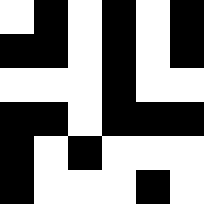[["white", "black", "white", "black", "white", "black"], ["black", "black", "white", "black", "white", "black"], ["white", "white", "white", "black", "white", "white"], ["black", "black", "white", "black", "black", "black"], ["black", "white", "black", "white", "white", "white"], ["black", "white", "white", "white", "black", "white"]]